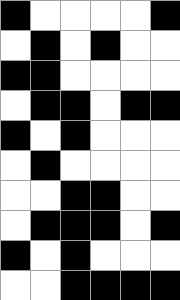[["black", "white", "white", "white", "white", "black"], ["white", "black", "white", "black", "white", "white"], ["black", "black", "white", "white", "white", "white"], ["white", "black", "black", "white", "black", "black"], ["black", "white", "black", "white", "white", "white"], ["white", "black", "white", "white", "white", "white"], ["white", "white", "black", "black", "white", "white"], ["white", "black", "black", "black", "white", "black"], ["black", "white", "black", "white", "white", "white"], ["white", "white", "black", "black", "black", "black"]]